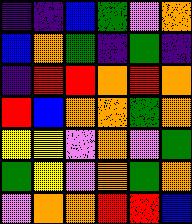[["indigo", "indigo", "blue", "green", "violet", "orange"], ["blue", "orange", "green", "indigo", "green", "indigo"], ["indigo", "red", "red", "orange", "red", "orange"], ["red", "blue", "orange", "orange", "green", "orange"], ["yellow", "yellow", "violet", "orange", "violet", "green"], ["green", "yellow", "violet", "orange", "green", "orange"], ["violet", "orange", "orange", "red", "red", "blue"]]